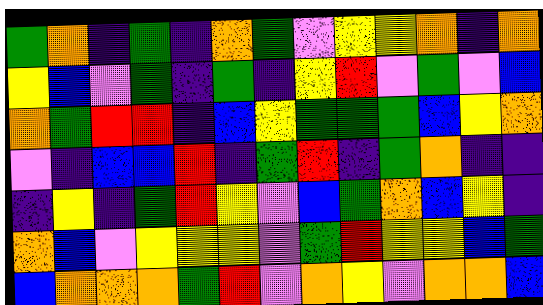[["green", "orange", "indigo", "green", "indigo", "orange", "green", "violet", "yellow", "yellow", "orange", "indigo", "orange"], ["yellow", "blue", "violet", "green", "indigo", "green", "indigo", "yellow", "red", "violet", "green", "violet", "blue"], ["orange", "green", "red", "red", "indigo", "blue", "yellow", "green", "green", "green", "blue", "yellow", "orange"], ["violet", "indigo", "blue", "blue", "red", "indigo", "green", "red", "indigo", "green", "orange", "indigo", "indigo"], ["indigo", "yellow", "indigo", "green", "red", "yellow", "violet", "blue", "green", "orange", "blue", "yellow", "indigo"], ["orange", "blue", "violet", "yellow", "yellow", "yellow", "violet", "green", "red", "yellow", "yellow", "blue", "green"], ["blue", "orange", "orange", "orange", "green", "red", "violet", "orange", "yellow", "violet", "orange", "orange", "blue"]]